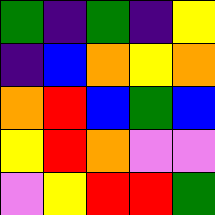[["green", "indigo", "green", "indigo", "yellow"], ["indigo", "blue", "orange", "yellow", "orange"], ["orange", "red", "blue", "green", "blue"], ["yellow", "red", "orange", "violet", "violet"], ["violet", "yellow", "red", "red", "green"]]